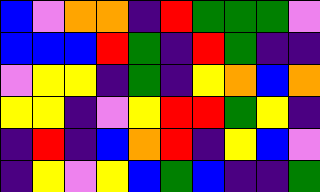[["blue", "violet", "orange", "orange", "indigo", "red", "green", "green", "green", "violet"], ["blue", "blue", "blue", "red", "green", "indigo", "red", "green", "indigo", "indigo"], ["violet", "yellow", "yellow", "indigo", "green", "indigo", "yellow", "orange", "blue", "orange"], ["yellow", "yellow", "indigo", "violet", "yellow", "red", "red", "green", "yellow", "indigo"], ["indigo", "red", "indigo", "blue", "orange", "red", "indigo", "yellow", "blue", "violet"], ["indigo", "yellow", "violet", "yellow", "blue", "green", "blue", "indigo", "indigo", "green"]]